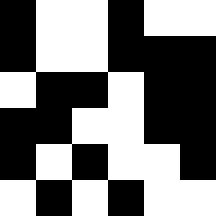[["black", "white", "white", "black", "white", "white"], ["black", "white", "white", "black", "black", "black"], ["white", "black", "black", "white", "black", "black"], ["black", "black", "white", "white", "black", "black"], ["black", "white", "black", "white", "white", "black"], ["white", "black", "white", "black", "white", "white"]]